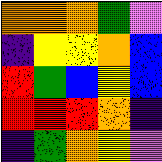[["orange", "orange", "orange", "green", "violet"], ["indigo", "yellow", "yellow", "orange", "blue"], ["red", "green", "blue", "yellow", "blue"], ["red", "red", "red", "orange", "indigo"], ["indigo", "green", "orange", "yellow", "violet"]]